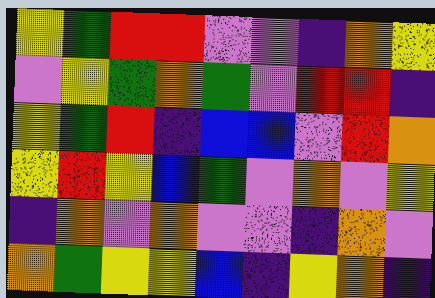[["yellow", "green", "red", "red", "violet", "violet", "indigo", "orange", "yellow"], ["violet", "yellow", "green", "orange", "green", "violet", "red", "red", "indigo"], ["yellow", "green", "red", "indigo", "blue", "blue", "violet", "red", "orange"], ["yellow", "red", "yellow", "blue", "green", "violet", "orange", "violet", "yellow"], ["indigo", "orange", "violet", "orange", "violet", "violet", "indigo", "orange", "violet"], ["orange", "green", "yellow", "yellow", "blue", "indigo", "yellow", "orange", "indigo"]]